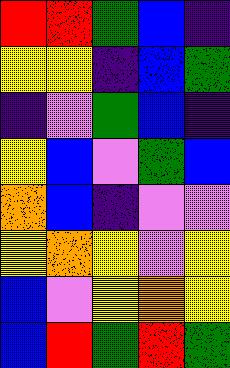[["red", "red", "green", "blue", "indigo"], ["yellow", "yellow", "indigo", "blue", "green"], ["indigo", "violet", "green", "blue", "indigo"], ["yellow", "blue", "violet", "green", "blue"], ["orange", "blue", "indigo", "violet", "violet"], ["yellow", "orange", "yellow", "violet", "yellow"], ["blue", "violet", "yellow", "orange", "yellow"], ["blue", "red", "green", "red", "green"]]